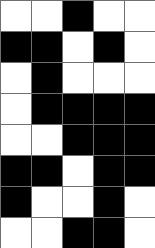[["white", "white", "black", "white", "white"], ["black", "black", "white", "black", "white"], ["white", "black", "white", "white", "white"], ["white", "black", "black", "black", "black"], ["white", "white", "black", "black", "black"], ["black", "black", "white", "black", "black"], ["black", "white", "white", "black", "white"], ["white", "white", "black", "black", "white"]]